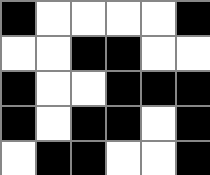[["black", "white", "white", "white", "white", "black"], ["white", "white", "black", "black", "white", "white"], ["black", "white", "white", "black", "black", "black"], ["black", "white", "black", "black", "white", "black"], ["white", "black", "black", "white", "white", "black"]]